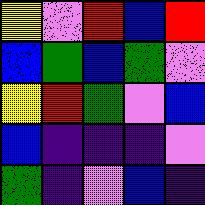[["yellow", "violet", "red", "blue", "red"], ["blue", "green", "blue", "green", "violet"], ["yellow", "red", "green", "violet", "blue"], ["blue", "indigo", "indigo", "indigo", "violet"], ["green", "indigo", "violet", "blue", "indigo"]]